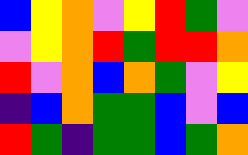[["blue", "yellow", "orange", "violet", "yellow", "red", "green", "violet"], ["violet", "yellow", "orange", "red", "green", "red", "red", "orange"], ["red", "violet", "orange", "blue", "orange", "green", "violet", "yellow"], ["indigo", "blue", "orange", "green", "green", "blue", "violet", "blue"], ["red", "green", "indigo", "green", "green", "blue", "green", "orange"]]